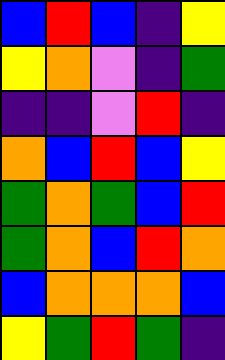[["blue", "red", "blue", "indigo", "yellow"], ["yellow", "orange", "violet", "indigo", "green"], ["indigo", "indigo", "violet", "red", "indigo"], ["orange", "blue", "red", "blue", "yellow"], ["green", "orange", "green", "blue", "red"], ["green", "orange", "blue", "red", "orange"], ["blue", "orange", "orange", "orange", "blue"], ["yellow", "green", "red", "green", "indigo"]]